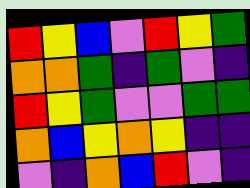[["red", "yellow", "blue", "violet", "red", "yellow", "green"], ["orange", "orange", "green", "indigo", "green", "violet", "indigo"], ["red", "yellow", "green", "violet", "violet", "green", "green"], ["orange", "blue", "yellow", "orange", "yellow", "indigo", "indigo"], ["violet", "indigo", "orange", "blue", "red", "violet", "indigo"]]